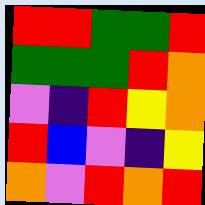[["red", "red", "green", "green", "red"], ["green", "green", "green", "red", "orange"], ["violet", "indigo", "red", "yellow", "orange"], ["red", "blue", "violet", "indigo", "yellow"], ["orange", "violet", "red", "orange", "red"]]